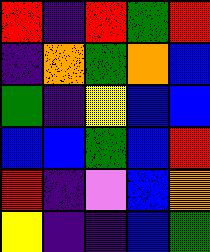[["red", "indigo", "red", "green", "red"], ["indigo", "orange", "green", "orange", "blue"], ["green", "indigo", "yellow", "blue", "blue"], ["blue", "blue", "green", "blue", "red"], ["red", "indigo", "violet", "blue", "orange"], ["yellow", "indigo", "indigo", "blue", "green"]]